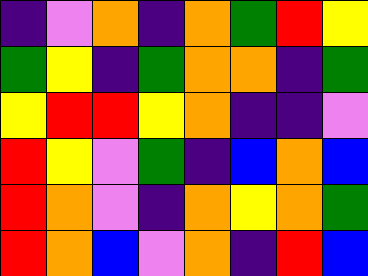[["indigo", "violet", "orange", "indigo", "orange", "green", "red", "yellow"], ["green", "yellow", "indigo", "green", "orange", "orange", "indigo", "green"], ["yellow", "red", "red", "yellow", "orange", "indigo", "indigo", "violet"], ["red", "yellow", "violet", "green", "indigo", "blue", "orange", "blue"], ["red", "orange", "violet", "indigo", "orange", "yellow", "orange", "green"], ["red", "orange", "blue", "violet", "orange", "indigo", "red", "blue"]]